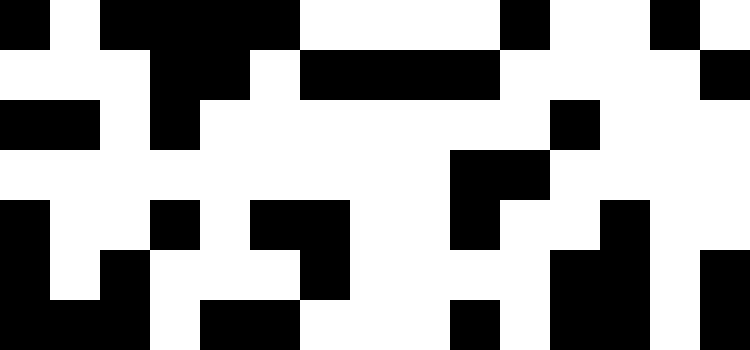[["black", "white", "black", "black", "black", "black", "white", "white", "white", "white", "black", "white", "white", "black", "white"], ["white", "white", "white", "black", "black", "white", "black", "black", "black", "black", "white", "white", "white", "white", "black"], ["black", "black", "white", "black", "white", "white", "white", "white", "white", "white", "white", "black", "white", "white", "white"], ["white", "white", "white", "white", "white", "white", "white", "white", "white", "black", "black", "white", "white", "white", "white"], ["black", "white", "white", "black", "white", "black", "black", "white", "white", "black", "white", "white", "black", "white", "white"], ["black", "white", "black", "white", "white", "white", "black", "white", "white", "white", "white", "black", "black", "white", "black"], ["black", "black", "black", "white", "black", "black", "white", "white", "white", "black", "white", "black", "black", "white", "black"]]